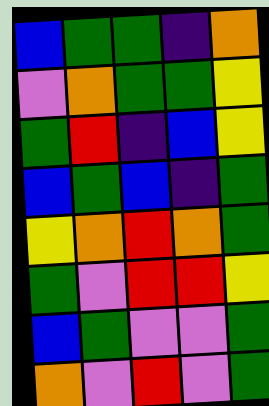[["blue", "green", "green", "indigo", "orange"], ["violet", "orange", "green", "green", "yellow"], ["green", "red", "indigo", "blue", "yellow"], ["blue", "green", "blue", "indigo", "green"], ["yellow", "orange", "red", "orange", "green"], ["green", "violet", "red", "red", "yellow"], ["blue", "green", "violet", "violet", "green"], ["orange", "violet", "red", "violet", "green"]]